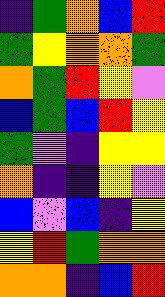[["indigo", "green", "orange", "blue", "red"], ["green", "yellow", "orange", "orange", "green"], ["orange", "green", "red", "yellow", "violet"], ["blue", "green", "blue", "red", "yellow"], ["green", "violet", "indigo", "yellow", "yellow"], ["orange", "indigo", "indigo", "yellow", "violet"], ["blue", "violet", "blue", "indigo", "yellow"], ["yellow", "red", "green", "orange", "orange"], ["orange", "orange", "indigo", "blue", "red"]]